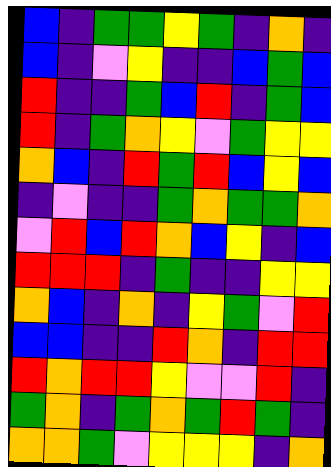[["blue", "indigo", "green", "green", "yellow", "green", "indigo", "orange", "indigo"], ["blue", "indigo", "violet", "yellow", "indigo", "indigo", "blue", "green", "blue"], ["red", "indigo", "indigo", "green", "blue", "red", "indigo", "green", "blue"], ["red", "indigo", "green", "orange", "yellow", "violet", "green", "yellow", "yellow"], ["orange", "blue", "indigo", "red", "green", "red", "blue", "yellow", "blue"], ["indigo", "violet", "indigo", "indigo", "green", "orange", "green", "green", "orange"], ["violet", "red", "blue", "red", "orange", "blue", "yellow", "indigo", "blue"], ["red", "red", "red", "indigo", "green", "indigo", "indigo", "yellow", "yellow"], ["orange", "blue", "indigo", "orange", "indigo", "yellow", "green", "violet", "red"], ["blue", "blue", "indigo", "indigo", "red", "orange", "indigo", "red", "red"], ["red", "orange", "red", "red", "yellow", "violet", "violet", "red", "indigo"], ["green", "orange", "indigo", "green", "orange", "green", "red", "green", "indigo"], ["orange", "orange", "green", "violet", "yellow", "yellow", "yellow", "indigo", "orange"]]